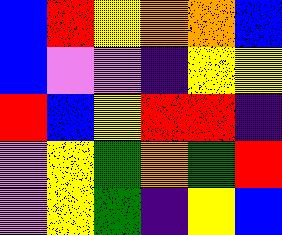[["blue", "red", "yellow", "orange", "orange", "blue"], ["blue", "violet", "violet", "indigo", "yellow", "yellow"], ["red", "blue", "yellow", "red", "red", "indigo"], ["violet", "yellow", "green", "orange", "green", "red"], ["violet", "yellow", "green", "indigo", "yellow", "blue"]]